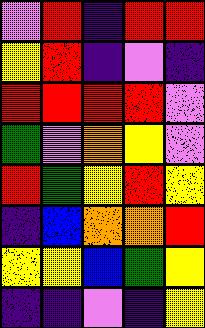[["violet", "red", "indigo", "red", "red"], ["yellow", "red", "indigo", "violet", "indigo"], ["red", "red", "red", "red", "violet"], ["green", "violet", "orange", "yellow", "violet"], ["red", "green", "yellow", "red", "yellow"], ["indigo", "blue", "orange", "orange", "red"], ["yellow", "yellow", "blue", "green", "yellow"], ["indigo", "indigo", "violet", "indigo", "yellow"]]